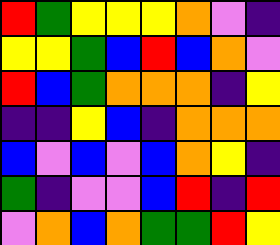[["red", "green", "yellow", "yellow", "yellow", "orange", "violet", "indigo"], ["yellow", "yellow", "green", "blue", "red", "blue", "orange", "violet"], ["red", "blue", "green", "orange", "orange", "orange", "indigo", "yellow"], ["indigo", "indigo", "yellow", "blue", "indigo", "orange", "orange", "orange"], ["blue", "violet", "blue", "violet", "blue", "orange", "yellow", "indigo"], ["green", "indigo", "violet", "violet", "blue", "red", "indigo", "red"], ["violet", "orange", "blue", "orange", "green", "green", "red", "yellow"]]